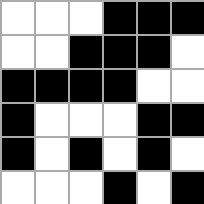[["white", "white", "white", "black", "black", "black"], ["white", "white", "black", "black", "black", "white"], ["black", "black", "black", "black", "white", "white"], ["black", "white", "white", "white", "black", "black"], ["black", "white", "black", "white", "black", "white"], ["white", "white", "white", "black", "white", "black"]]